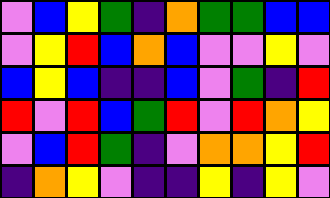[["violet", "blue", "yellow", "green", "indigo", "orange", "green", "green", "blue", "blue"], ["violet", "yellow", "red", "blue", "orange", "blue", "violet", "violet", "yellow", "violet"], ["blue", "yellow", "blue", "indigo", "indigo", "blue", "violet", "green", "indigo", "red"], ["red", "violet", "red", "blue", "green", "red", "violet", "red", "orange", "yellow"], ["violet", "blue", "red", "green", "indigo", "violet", "orange", "orange", "yellow", "red"], ["indigo", "orange", "yellow", "violet", "indigo", "indigo", "yellow", "indigo", "yellow", "violet"]]